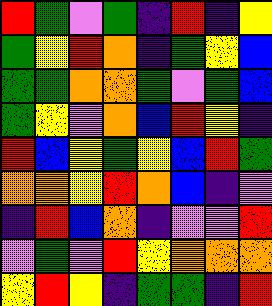[["red", "green", "violet", "green", "indigo", "red", "indigo", "yellow"], ["green", "yellow", "red", "orange", "indigo", "green", "yellow", "blue"], ["green", "green", "orange", "orange", "green", "violet", "green", "blue"], ["green", "yellow", "violet", "orange", "blue", "red", "yellow", "indigo"], ["red", "blue", "yellow", "green", "yellow", "blue", "red", "green"], ["orange", "orange", "yellow", "red", "orange", "blue", "indigo", "violet"], ["indigo", "red", "blue", "orange", "indigo", "violet", "violet", "red"], ["violet", "green", "violet", "red", "yellow", "orange", "orange", "orange"], ["yellow", "red", "yellow", "indigo", "green", "green", "indigo", "red"]]